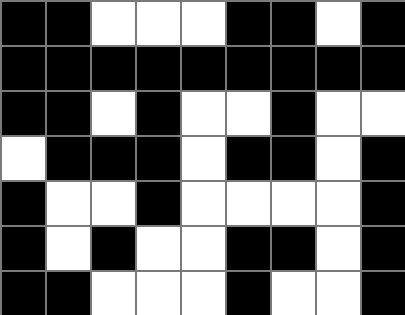[["black", "black", "white", "white", "white", "black", "black", "white", "black"], ["black", "black", "black", "black", "black", "black", "black", "black", "black"], ["black", "black", "white", "black", "white", "white", "black", "white", "white"], ["white", "black", "black", "black", "white", "black", "black", "white", "black"], ["black", "white", "white", "black", "white", "white", "white", "white", "black"], ["black", "white", "black", "white", "white", "black", "black", "white", "black"], ["black", "black", "white", "white", "white", "black", "white", "white", "black"]]